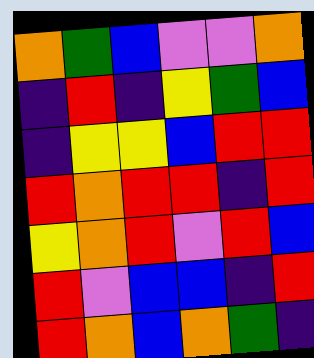[["orange", "green", "blue", "violet", "violet", "orange"], ["indigo", "red", "indigo", "yellow", "green", "blue"], ["indigo", "yellow", "yellow", "blue", "red", "red"], ["red", "orange", "red", "red", "indigo", "red"], ["yellow", "orange", "red", "violet", "red", "blue"], ["red", "violet", "blue", "blue", "indigo", "red"], ["red", "orange", "blue", "orange", "green", "indigo"]]